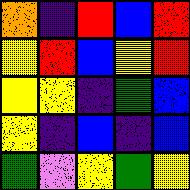[["orange", "indigo", "red", "blue", "red"], ["yellow", "red", "blue", "yellow", "red"], ["yellow", "yellow", "indigo", "green", "blue"], ["yellow", "indigo", "blue", "indigo", "blue"], ["green", "violet", "yellow", "green", "yellow"]]